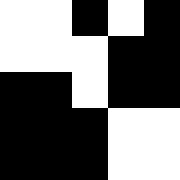[["white", "white", "black", "white", "black"], ["white", "white", "white", "black", "black"], ["black", "black", "white", "black", "black"], ["black", "black", "black", "white", "white"], ["black", "black", "black", "white", "white"]]